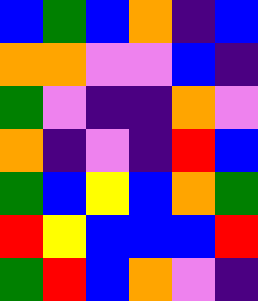[["blue", "green", "blue", "orange", "indigo", "blue"], ["orange", "orange", "violet", "violet", "blue", "indigo"], ["green", "violet", "indigo", "indigo", "orange", "violet"], ["orange", "indigo", "violet", "indigo", "red", "blue"], ["green", "blue", "yellow", "blue", "orange", "green"], ["red", "yellow", "blue", "blue", "blue", "red"], ["green", "red", "blue", "orange", "violet", "indigo"]]